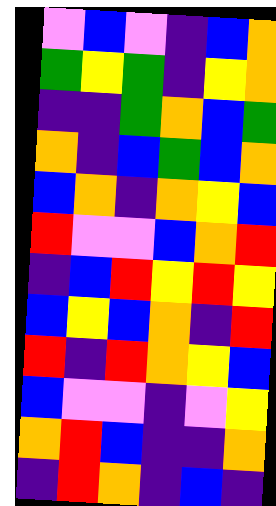[["violet", "blue", "violet", "indigo", "blue", "orange"], ["green", "yellow", "green", "indigo", "yellow", "orange"], ["indigo", "indigo", "green", "orange", "blue", "green"], ["orange", "indigo", "blue", "green", "blue", "orange"], ["blue", "orange", "indigo", "orange", "yellow", "blue"], ["red", "violet", "violet", "blue", "orange", "red"], ["indigo", "blue", "red", "yellow", "red", "yellow"], ["blue", "yellow", "blue", "orange", "indigo", "red"], ["red", "indigo", "red", "orange", "yellow", "blue"], ["blue", "violet", "violet", "indigo", "violet", "yellow"], ["orange", "red", "blue", "indigo", "indigo", "orange"], ["indigo", "red", "orange", "indigo", "blue", "indigo"]]